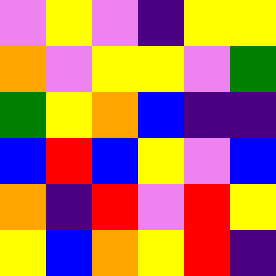[["violet", "yellow", "violet", "indigo", "yellow", "yellow"], ["orange", "violet", "yellow", "yellow", "violet", "green"], ["green", "yellow", "orange", "blue", "indigo", "indigo"], ["blue", "red", "blue", "yellow", "violet", "blue"], ["orange", "indigo", "red", "violet", "red", "yellow"], ["yellow", "blue", "orange", "yellow", "red", "indigo"]]